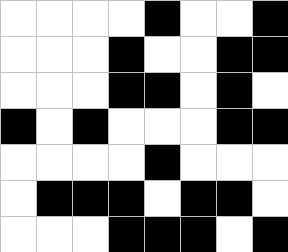[["white", "white", "white", "white", "black", "white", "white", "black"], ["white", "white", "white", "black", "white", "white", "black", "black"], ["white", "white", "white", "black", "black", "white", "black", "white"], ["black", "white", "black", "white", "white", "white", "black", "black"], ["white", "white", "white", "white", "black", "white", "white", "white"], ["white", "black", "black", "black", "white", "black", "black", "white"], ["white", "white", "white", "black", "black", "black", "white", "black"]]